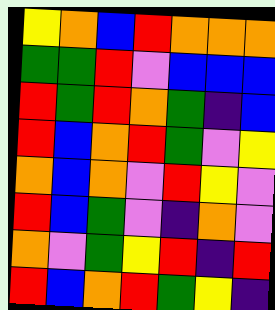[["yellow", "orange", "blue", "red", "orange", "orange", "orange"], ["green", "green", "red", "violet", "blue", "blue", "blue"], ["red", "green", "red", "orange", "green", "indigo", "blue"], ["red", "blue", "orange", "red", "green", "violet", "yellow"], ["orange", "blue", "orange", "violet", "red", "yellow", "violet"], ["red", "blue", "green", "violet", "indigo", "orange", "violet"], ["orange", "violet", "green", "yellow", "red", "indigo", "red"], ["red", "blue", "orange", "red", "green", "yellow", "indigo"]]